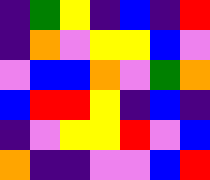[["indigo", "green", "yellow", "indigo", "blue", "indigo", "red"], ["indigo", "orange", "violet", "yellow", "yellow", "blue", "violet"], ["violet", "blue", "blue", "orange", "violet", "green", "orange"], ["blue", "red", "red", "yellow", "indigo", "blue", "indigo"], ["indigo", "violet", "yellow", "yellow", "red", "violet", "blue"], ["orange", "indigo", "indigo", "violet", "violet", "blue", "red"]]